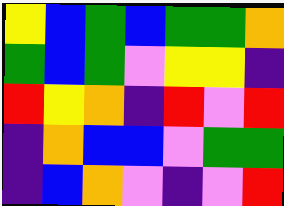[["yellow", "blue", "green", "blue", "green", "green", "orange"], ["green", "blue", "green", "violet", "yellow", "yellow", "indigo"], ["red", "yellow", "orange", "indigo", "red", "violet", "red"], ["indigo", "orange", "blue", "blue", "violet", "green", "green"], ["indigo", "blue", "orange", "violet", "indigo", "violet", "red"]]